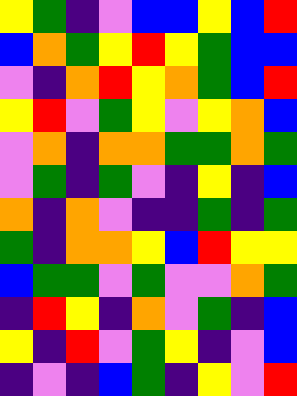[["yellow", "green", "indigo", "violet", "blue", "blue", "yellow", "blue", "red"], ["blue", "orange", "green", "yellow", "red", "yellow", "green", "blue", "blue"], ["violet", "indigo", "orange", "red", "yellow", "orange", "green", "blue", "red"], ["yellow", "red", "violet", "green", "yellow", "violet", "yellow", "orange", "blue"], ["violet", "orange", "indigo", "orange", "orange", "green", "green", "orange", "green"], ["violet", "green", "indigo", "green", "violet", "indigo", "yellow", "indigo", "blue"], ["orange", "indigo", "orange", "violet", "indigo", "indigo", "green", "indigo", "green"], ["green", "indigo", "orange", "orange", "yellow", "blue", "red", "yellow", "yellow"], ["blue", "green", "green", "violet", "green", "violet", "violet", "orange", "green"], ["indigo", "red", "yellow", "indigo", "orange", "violet", "green", "indigo", "blue"], ["yellow", "indigo", "red", "violet", "green", "yellow", "indigo", "violet", "blue"], ["indigo", "violet", "indigo", "blue", "green", "indigo", "yellow", "violet", "red"]]